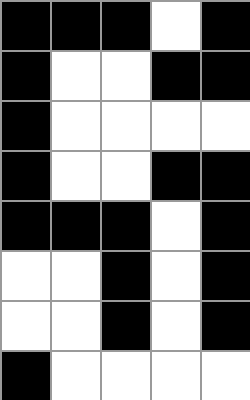[["black", "black", "black", "white", "black"], ["black", "white", "white", "black", "black"], ["black", "white", "white", "white", "white"], ["black", "white", "white", "black", "black"], ["black", "black", "black", "white", "black"], ["white", "white", "black", "white", "black"], ["white", "white", "black", "white", "black"], ["black", "white", "white", "white", "white"]]